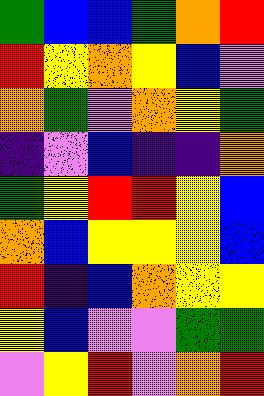[["green", "blue", "blue", "green", "orange", "red"], ["red", "yellow", "orange", "yellow", "blue", "violet"], ["orange", "green", "violet", "orange", "yellow", "green"], ["indigo", "violet", "blue", "indigo", "indigo", "orange"], ["green", "yellow", "red", "red", "yellow", "blue"], ["orange", "blue", "yellow", "yellow", "yellow", "blue"], ["red", "indigo", "blue", "orange", "yellow", "yellow"], ["yellow", "blue", "violet", "violet", "green", "green"], ["violet", "yellow", "red", "violet", "orange", "red"]]